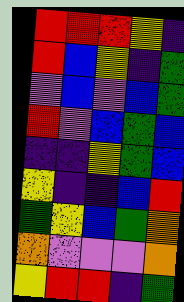[["red", "red", "red", "yellow", "indigo"], ["red", "blue", "yellow", "indigo", "green"], ["violet", "blue", "violet", "blue", "green"], ["red", "violet", "blue", "green", "blue"], ["indigo", "indigo", "yellow", "green", "blue"], ["yellow", "indigo", "indigo", "blue", "red"], ["green", "yellow", "blue", "green", "orange"], ["orange", "violet", "violet", "violet", "orange"], ["yellow", "red", "red", "indigo", "green"]]